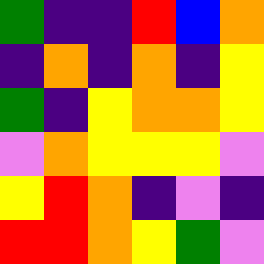[["green", "indigo", "indigo", "red", "blue", "orange"], ["indigo", "orange", "indigo", "orange", "indigo", "yellow"], ["green", "indigo", "yellow", "orange", "orange", "yellow"], ["violet", "orange", "yellow", "yellow", "yellow", "violet"], ["yellow", "red", "orange", "indigo", "violet", "indigo"], ["red", "red", "orange", "yellow", "green", "violet"]]